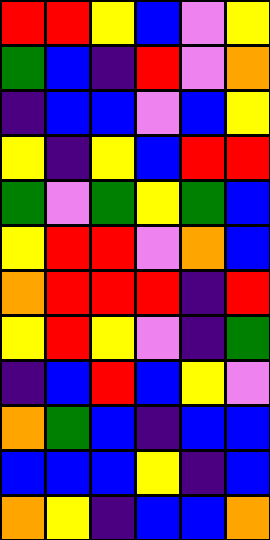[["red", "red", "yellow", "blue", "violet", "yellow"], ["green", "blue", "indigo", "red", "violet", "orange"], ["indigo", "blue", "blue", "violet", "blue", "yellow"], ["yellow", "indigo", "yellow", "blue", "red", "red"], ["green", "violet", "green", "yellow", "green", "blue"], ["yellow", "red", "red", "violet", "orange", "blue"], ["orange", "red", "red", "red", "indigo", "red"], ["yellow", "red", "yellow", "violet", "indigo", "green"], ["indigo", "blue", "red", "blue", "yellow", "violet"], ["orange", "green", "blue", "indigo", "blue", "blue"], ["blue", "blue", "blue", "yellow", "indigo", "blue"], ["orange", "yellow", "indigo", "blue", "blue", "orange"]]